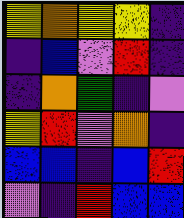[["yellow", "orange", "yellow", "yellow", "indigo"], ["indigo", "blue", "violet", "red", "indigo"], ["indigo", "orange", "green", "indigo", "violet"], ["yellow", "red", "violet", "orange", "indigo"], ["blue", "blue", "indigo", "blue", "red"], ["violet", "indigo", "red", "blue", "blue"]]